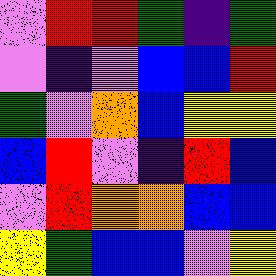[["violet", "red", "red", "green", "indigo", "green"], ["violet", "indigo", "violet", "blue", "blue", "red"], ["green", "violet", "orange", "blue", "yellow", "yellow"], ["blue", "red", "violet", "indigo", "red", "blue"], ["violet", "red", "orange", "orange", "blue", "blue"], ["yellow", "green", "blue", "blue", "violet", "yellow"]]